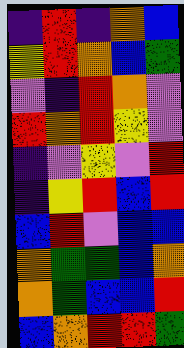[["indigo", "red", "indigo", "orange", "blue"], ["yellow", "red", "orange", "blue", "green"], ["violet", "indigo", "red", "orange", "violet"], ["red", "orange", "red", "yellow", "violet"], ["indigo", "violet", "yellow", "violet", "red"], ["indigo", "yellow", "red", "blue", "red"], ["blue", "red", "violet", "blue", "blue"], ["orange", "green", "green", "blue", "orange"], ["orange", "green", "blue", "blue", "red"], ["blue", "orange", "red", "red", "green"]]